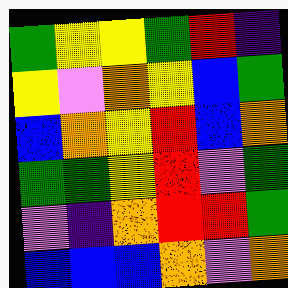[["green", "yellow", "yellow", "green", "red", "indigo"], ["yellow", "violet", "orange", "yellow", "blue", "green"], ["blue", "orange", "yellow", "red", "blue", "orange"], ["green", "green", "yellow", "red", "violet", "green"], ["violet", "indigo", "orange", "red", "red", "green"], ["blue", "blue", "blue", "orange", "violet", "orange"]]